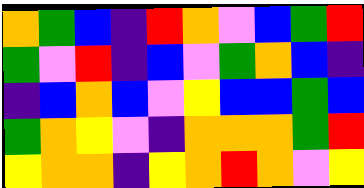[["orange", "green", "blue", "indigo", "red", "orange", "violet", "blue", "green", "red"], ["green", "violet", "red", "indigo", "blue", "violet", "green", "orange", "blue", "indigo"], ["indigo", "blue", "orange", "blue", "violet", "yellow", "blue", "blue", "green", "blue"], ["green", "orange", "yellow", "violet", "indigo", "orange", "orange", "orange", "green", "red"], ["yellow", "orange", "orange", "indigo", "yellow", "orange", "red", "orange", "violet", "yellow"]]